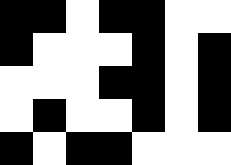[["black", "black", "white", "black", "black", "white", "white"], ["black", "white", "white", "white", "black", "white", "black"], ["white", "white", "white", "black", "black", "white", "black"], ["white", "black", "white", "white", "black", "white", "black"], ["black", "white", "black", "black", "white", "white", "white"]]